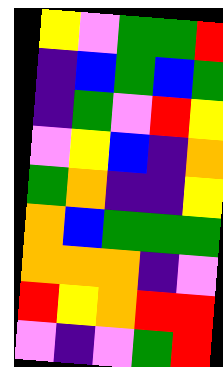[["yellow", "violet", "green", "green", "red"], ["indigo", "blue", "green", "blue", "green"], ["indigo", "green", "violet", "red", "yellow"], ["violet", "yellow", "blue", "indigo", "orange"], ["green", "orange", "indigo", "indigo", "yellow"], ["orange", "blue", "green", "green", "green"], ["orange", "orange", "orange", "indigo", "violet"], ["red", "yellow", "orange", "red", "red"], ["violet", "indigo", "violet", "green", "red"]]